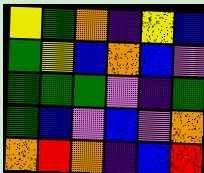[["yellow", "green", "orange", "indigo", "yellow", "blue"], ["green", "yellow", "blue", "orange", "blue", "violet"], ["green", "green", "green", "violet", "indigo", "green"], ["green", "blue", "violet", "blue", "violet", "orange"], ["orange", "red", "orange", "indigo", "blue", "red"]]